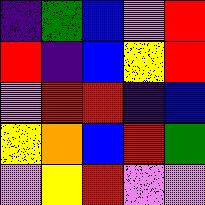[["indigo", "green", "blue", "violet", "red"], ["red", "indigo", "blue", "yellow", "red"], ["violet", "red", "red", "indigo", "blue"], ["yellow", "orange", "blue", "red", "green"], ["violet", "yellow", "red", "violet", "violet"]]